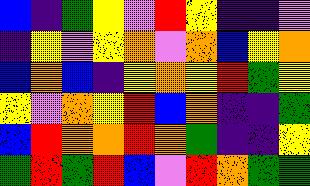[["blue", "indigo", "green", "yellow", "violet", "red", "yellow", "indigo", "indigo", "violet"], ["indigo", "yellow", "violet", "yellow", "orange", "violet", "orange", "blue", "yellow", "orange"], ["blue", "orange", "blue", "indigo", "yellow", "orange", "yellow", "red", "green", "yellow"], ["yellow", "violet", "orange", "yellow", "red", "blue", "orange", "indigo", "indigo", "green"], ["blue", "red", "orange", "orange", "red", "orange", "green", "indigo", "indigo", "yellow"], ["green", "red", "green", "red", "blue", "violet", "red", "orange", "green", "green"]]